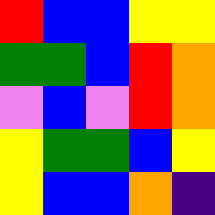[["red", "blue", "blue", "yellow", "yellow"], ["green", "green", "blue", "red", "orange"], ["violet", "blue", "violet", "red", "orange"], ["yellow", "green", "green", "blue", "yellow"], ["yellow", "blue", "blue", "orange", "indigo"]]